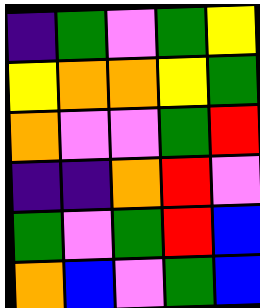[["indigo", "green", "violet", "green", "yellow"], ["yellow", "orange", "orange", "yellow", "green"], ["orange", "violet", "violet", "green", "red"], ["indigo", "indigo", "orange", "red", "violet"], ["green", "violet", "green", "red", "blue"], ["orange", "blue", "violet", "green", "blue"]]